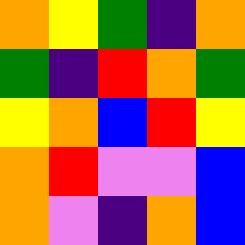[["orange", "yellow", "green", "indigo", "orange"], ["green", "indigo", "red", "orange", "green"], ["yellow", "orange", "blue", "red", "yellow"], ["orange", "red", "violet", "violet", "blue"], ["orange", "violet", "indigo", "orange", "blue"]]